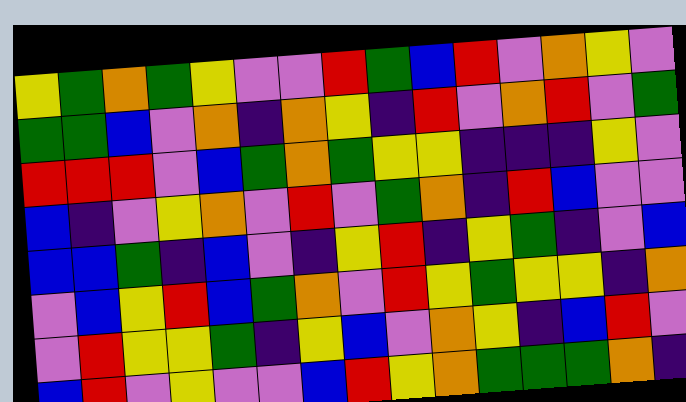[["yellow", "green", "orange", "green", "yellow", "violet", "violet", "red", "green", "blue", "red", "violet", "orange", "yellow", "violet"], ["green", "green", "blue", "violet", "orange", "indigo", "orange", "yellow", "indigo", "red", "violet", "orange", "red", "violet", "green"], ["red", "red", "red", "violet", "blue", "green", "orange", "green", "yellow", "yellow", "indigo", "indigo", "indigo", "yellow", "violet"], ["blue", "indigo", "violet", "yellow", "orange", "violet", "red", "violet", "green", "orange", "indigo", "red", "blue", "violet", "violet"], ["blue", "blue", "green", "indigo", "blue", "violet", "indigo", "yellow", "red", "indigo", "yellow", "green", "indigo", "violet", "blue"], ["violet", "blue", "yellow", "red", "blue", "green", "orange", "violet", "red", "yellow", "green", "yellow", "yellow", "indigo", "orange"], ["violet", "red", "yellow", "yellow", "green", "indigo", "yellow", "blue", "violet", "orange", "yellow", "indigo", "blue", "red", "violet"], ["blue", "red", "violet", "yellow", "violet", "violet", "blue", "red", "yellow", "orange", "green", "green", "green", "orange", "indigo"]]